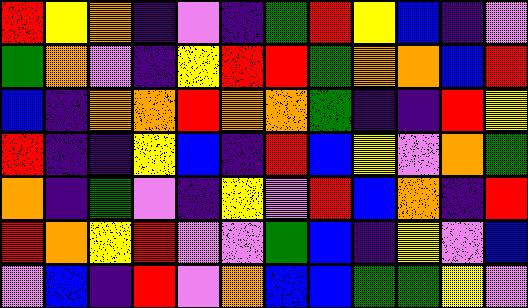[["red", "yellow", "orange", "indigo", "violet", "indigo", "green", "red", "yellow", "blue", "indigo", "violet"], ["green", "orange", "violet", "indigo", "yellow", "red", "red", "green", "orange", "orange", "blue", "red"], ["blue", "indigo", "orange", "orange", "red", "orange", "orange", "green", "indigo", "indigo", "red", "yellow"], ["red", "indigo", "indigo", "yellow", "blue", "indigo", "red", "blue", "yellow", "violet", "orange", "green"], ["orange", "indigo", "green", "violet", "indigo", "yellow", "violet", "red", "blue", "orange", "indigo", "red"], ["red", "orange", "yellow", "red", "violet", "violet", "green", "blue", "indigo", "yellow", "violet", "blue"], ["violet", "blue", "indigo", "red", "violet", "orange", "blue", "blue", "green", "green", "yellow", "violet"]]